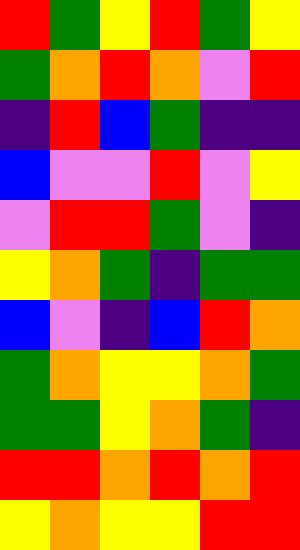[["red", "green", "yellow", "red", "green", "yellow"], ["green", "orange", "red", "orange", "violet", "red"], ["indigo", "red", "blue", "green", "indigo", "indigo"], ["blue", "violet", "violet", "red", "violet", "yellow"], ["violet", "red", "red", "green", "violet", "indigo"], ["yellow", "orange", "green", "indigo", "green", "green"], ["blue", "violet", "indigo", "blue", "red", "orange"], ["green", "orange", "yellow", "yellow", "orange", "green"], ["green", "green", "yellow", "orange", "green", "indigo"], ["red", "red", "orange", "red", "orange", "red"], ["yellow", "orange", "yellow", "yellow", "red", "red"]]